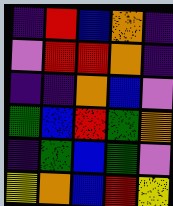[["indigo", "red", "blue", "orange", "indigo"], ["violet", "red", "red", "orange", "indigo"], ["indigo", "indigo", "orange", "blue", "violet"], ["green", "blue", "red", "green", "orange"], ["indigo", "green", "blue", "green", "violet"], ["yellow", "orange", "blue", "red", "yellow"]]